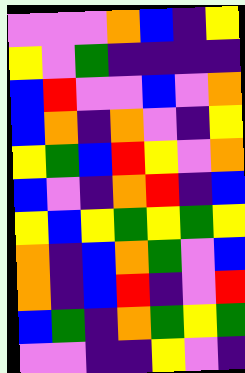[["violet", "violet", "violet", "orange", "blue", "indigo", "yellow"], ["yellow", "violet", "green", "indigo", "indigo", "indigo", "indigo"], ["blue", "red", "violet", "violet", "blue", "violet", "orange"], ["blue", "orange", "indigo", "orange", "violet", "indigo", "yellow"], ["yellow", "green", "blue", "red", "yellow", "violet", "orange"], ["blue", "violet", "indigo", "orange", "red", "indigo", "blue"], ["yellow", "blue", "yellow", "green", "yellow", "green", "yellow"], ["orange", "indigo", "blue", "orange", "green", "violet", "blue"], ["orange", "indigo", "blue", "red", "indigo", "violet", "red"], ["blue", "green", "indigo", "orange", "green", "yellow", "green"], ["violet", "violet", "indigo", "indigo", "yellow", "violet", "indigo"]]